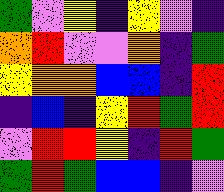[["green", "violet", "yellow", "indigo", "yellow", "violet", "indigo"], ["orange", "red", "violet", "violet", "orange", "indigo", "green"], ["yellow", "orange", "orange", "blue", "blue", "indigo", "red"], ["indigo", "blue", "indigo", "yellow", "red", "green", "red"], ["violet", "red", "red", "yellow", "indigo", "red", "green"], ["green", "red", "green", "blue", "blue", "indigo", "violet"]]